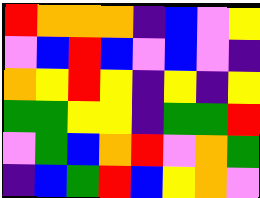[["red", "orange", "orange", "orange", "indigo", "blue", "violet", "yellow"], ["violet", "blue", "red", "blue", "violet", "blue", "violet", "indigo"], ["orange", "yellow", "red", "yellow", "indigo", "yellow", "indigo", "yellow"], ["green", "green", "yellow", "yellow", "indigo", "green", "green", "red"], ["violet", "green", "blue", "orange", "red", "violet", "orange", "green"], ["indigo", "blue", "green", "red", "blue", "yellow", "orange", "violet"]]